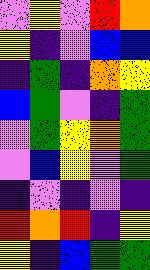[["violet", "yellow", "violet", "red", "orange"], ["yellow", "indigo", "violet", "blue", "blue"], ["indigo", "green", "indigo", "orange", "yellow"], ["blue", "green", "violet", "indigo", "green"], ["violet", "green", "yellow", "orange", "green"], ["violet", "blue", "yellow", "violet", "green"], ["indigo", "violet", "indigo", "violet", "indigo"], ["red", "orange", "red", "indigo", "yellow"], ["yellow", "indigo", "blue", "green", "green"]]